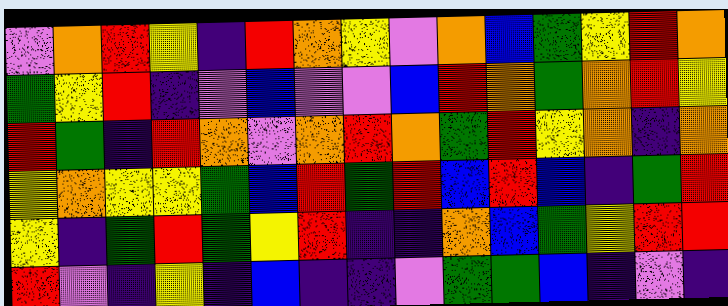[["violet", "orange", "red", "yellow", "indigo", "red", "orange", "yellow", "violet", "orange", "blue", "green", "yellow", "red", "orange"], ["green", "yellow", "red", "indigo", "violet", "blue", "violet", "violet", "blue", "red", "orange", "green", "orange", "red", "yellow"], ["red", "green", "indigo", "red", "orange", "violet", "orange", "red", "orange", "green", "red", "yellow", "orange", "indigo", "orange"], ["yellow", "orange", "yellow", "yellow", "green", "blue", "red", "green", "red", "blue", "red", "blue", "indigo", "green", "red"], ["yellow", "indigo", "green", "red", "green", "yellow", "red", "indigo", "indigo", "orange", "blue", "green", "yellow", "red", "red"], ["red", "violet", "indigo", "yellow", "indigo", "blue", "indigo", "indigo", "violet", "green", "green", "blue", "indigo", "violet", "indigo"]]